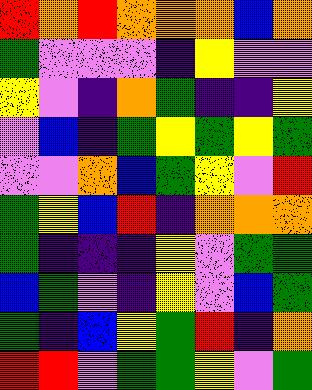[["red", "orange", "red", "orange", "orange", "orange", "blue", "orange"], ["green", "violet", "violet", "violet", "indigo", "yellow", "violet", "violet"], ["yellow", "violet", "indigo", "orange", "green", "indigo", "indigo", "yellow"], ["violet", "blue", "indigo", "green", "yellow", "green", "yellow", "green"], ["violet", "violet", "orange", "blue", "green", "yellow", "violet", "red"], ["green", "yellow", "blue", "red", "indigo", "orange", "orange", "orange"], ["green", "indigo", "indigo", "indigo", "yellow", "violet", "green", "green"], ["blue", "green", "violet", "indigo", "yellow", "violet", "blue", "green"], ["green", "indigo", "blue", "yellow", "green", "red", "indigo", "orange"], ["red", "red", "violet", "green", "green", "yellow", "violet", "green"]]